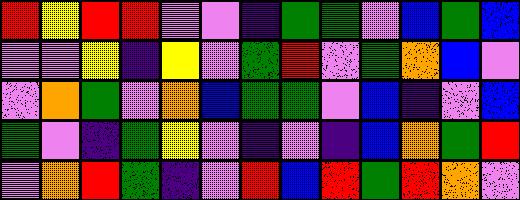[["red", "yellow", "red", "red", "violet", "violet", "indigo", "green", "green", "violet", "blue", "green", "blue"], ["violet", "violet", "yellow", "indigo", "yellow", "violet", "green", "red", "violet", "green", "orange", "blue", "violet"], ["violet", "orange", "green", "violet", "orange", "blue", "green", "green", "violet", "blue", "indigo", "violet", "blue"], ["green", "violet", "indigo", "green", "yellow", "violet", "indigo", "violet", "indigo", "blue", "orange", "green", "red"], ["violet", "orange", "red", "green", "indigo", "violet", "red", "blue", "red", "green", "red", "orange", "violet"]]